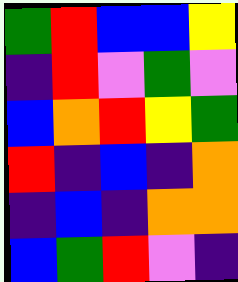[["green", "red", "blue", "blue", "yellow"], ["indigo", "red", "violet", "green", "violet"], ["blue", "orange", "red", "yellow", "green"], ["red", "indigo", "blue", "indigo", "orange"], ["indigo", "blue", "indigo", "orange", "orange"], ["blue", "green", "red", "violet", "indigo"]]